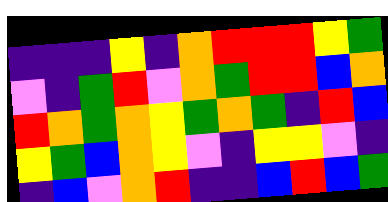[["indigo", "indigo", "indigo", "yellow", "indigo", "orange", "red", "red", "red", "yellow", "green"], ["violet", "indigo", "green", "red", "violet", "orange", "green", "red", "red", "blue", "orange"], ["red", "orange", "green", "orange", "yellow", "green", "orange", "green", "indigo", "red", "blue"], ["yellow", "green", "blue", "orange", "yellow", "violet", "indigo", "yellow", "yellow", "violet", "indigo"], ["indigo", "blue", "violet", "orange", "red", "indigo", "indigo", "blue", "red", "blue", "green"]]